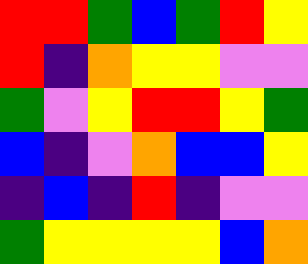[["red", "red", "green", "blue", "green", "red", "yellow"], ["red", "indigo", "orange", "yellow", "yellow", "violet", "violet"], ["green", "violet", "yellow", "red", "red", "yellow", "green"], ["blue", "indigo", "violet", "orange", "blue", "blue", "yellow"], ["indigo", "blue", "indigo", "red", "indigo", "violet", "violet"], ["green", "yellow", "yellow", "yellow", "yellow", "blue", "orange"]]